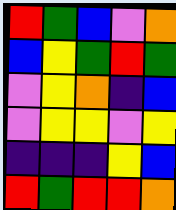[["red", "green", "blue", "violet", "orange"], ["blue", "yellow", "green", "red", "green"], ["violet", "yellow", "orange", "indigo", "blue"], ["violet", "yellow", "yellow", "violet", "yellow"], ["indigo", "indigo", "indigo", "yellow", "blue"], ["red", "green", "red", "red", "orange"]]